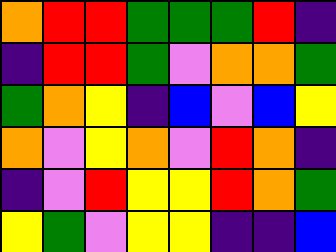[["orange", "red", "red", "green", "green", "green", "red", "indigo"], ["indigo", "red", "red", "green", "violet", "orange", "orange", "green"], ["green", "orange", "yellow", "indigo", "blue", "violet", "blue", "yellow"], ["orange", "violet", "yellow", "orange", "violet", "red", "orange", "indigo"], ["indigo", "violet", "red", "yellow", "yellow", "red", "orange", "green"], ["yellow", "green", "violet", "yellow", "yellow", "indigo", "indigo", "blue"]]